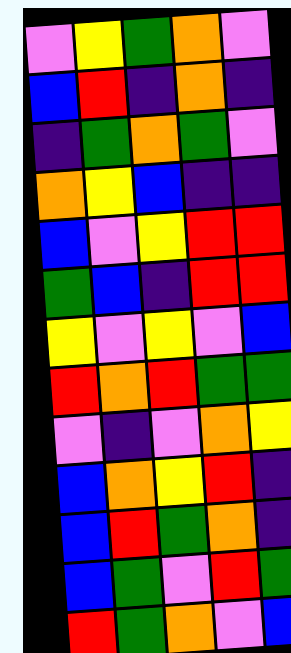[["violet", "yellow", "green", "orange", "violet"], ["blue", "red", "indigo", "orange", "indigo"], ["indigo", "green", "orange", "green", "violet"], ["orange", "yellow", "blue", "indigo", "indigo"], ["blue", "violet", "yellow", "red", "red"], ["green", "blue", "indigo", "red", "red"], ["yellow", "violet", "yellow", "violet", "blue"], ["red", "orange", "red", "green", "green"], ["violet", "indigo", "violet", "orange", "yellow"], ["blue", "orange", "yellow", "red", "indigo"], ["blue", "red", "green", "orange", "indigo"], ["blue", "green", "violet", "red", "green"], ["red", "green", "orange", "violet", "blue"]]